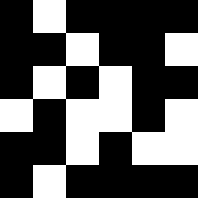[["black", "white", "black", "black", "black", "black"], ["black", "black", "white", "black", "black", "white"], ["black", "white", "black", "white", "black", "black"], ["white", "black", "white", "white", "black", "white"], ["black", "black", "white", "black", "white", "white"], ["black", "white", "black", "black", "black", "black"]]